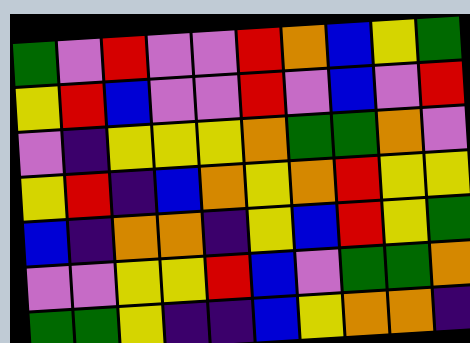[["green", "violet", "red", "violet", "violet", "red", "orange", "blue", "yellow", "green"], ["yellow", "red", "blue", "violet", "violet", "red", "violet", "blue", "violet", "red"], ["violet", "indigo", "yellow", "yellow", "yellow", "orange", "green", "green", "orange", "violet"], ["yellow", "red", "indigo", "blue", "orange", "yellow", "orange", "red", "yellow", "yellow"], ["blue", "indigo", "orange", "orange", "indigo", "yellow", "blue", "red", "yellow", "green"], ["violet", "violet", "yellow", "yellow", "red", "blue", "violet", "green", "green", "orange"], ["green", "green", "yellow", "indigo", "indigo", "blue", "yellow", "orange", "orange", "indigo"]]